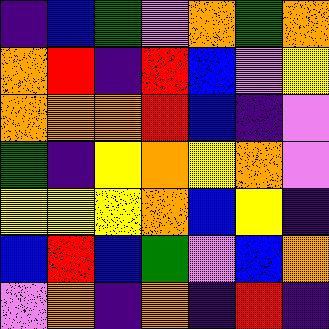[["indigo", "blue", "green", "violet", "orange", "green", "orange"], ["orange", "red", "indigo", "red", "blue", "violet", "yellow"], ["orange", "orange", "orange", "red", "blue", "indigo", "violet"], ["green", "indigo", "yellow", "orange", "yellow", "orange", "violet"], ["yellow", "yellow", "yellow", "orange", "blue", "yellow", "indigo"], ["blue", "red", "blue", "green", "violet", "blue", "orange"], ["violet", "orange", "indigo", "orange", "indigo", "red", "indigo"]]